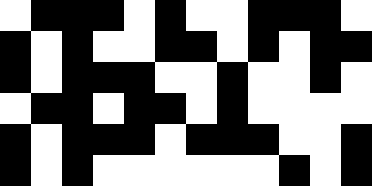[["white", "black", "black", "black", "white", "black", "white", "white", "black", "black", "black", "white"], ["black", "white", "black", "white", "white", "black", "black", "white", "black", "white", "black", "black"], ["black", "white", "black", "black", "black", "white", "white", "black", "white", "white", "black", "white"], ["white", "black", "black", "white", "black", "black", "white", "black", "white", "white", "white", "white"], ["black", "white", "black", "black", "black", "white", "black", "black", "black", "white", "white", "black"], ["black", "white", "black", "white", "white", "white", "white", "white", "white", "black", "white", "black"]]